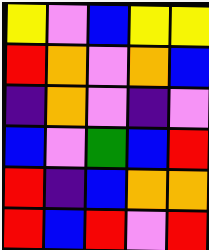[["yellow", "violet", "blue", "yellow", "yellow"], ["red", "orange", "violet", "orange", "blue"], ["indigo", "orange", "violet", "indigo", "violet"], ["blue", "violet", "green", "blue", "red"], ["red", "indigo", "blue", "orange", "orange"], ["red", "blue", "red", "violet", "red"]]